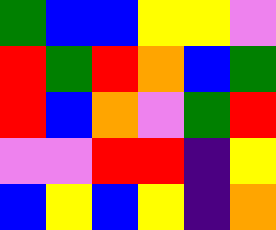[["green", "blue", "blue", "yellow", "yellow", "violet"], ["red", "green", "red", "orange", "blue", "green"], ["red", "blue", "orange", "violet", "green", "red"], ["violet", "violet", "red", "red", "indigo", "yellow"], ["blue", "yellow", "blue", "yellow", "indigo", "orange"]]